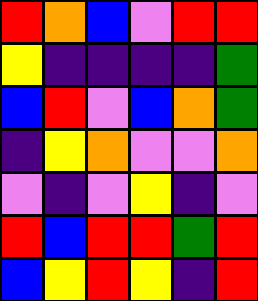[["red", "orange", "blue", "violet", "red", "red"], ["yellow", "indigo", "indigo", "indigo", "indigo", "green"], ["blue", "red", "violet", "blue", "orange", "green"], ["indigo", "yellow", "orange", "violet", "violet", "orange"], ["violet", "indigo", "violet", "yellow", "indigo", "violet"], ["red", "blue", "red", "red", "green", "red"], ["blue", "yellow", "red", "yellow", "indigo", "red"]]